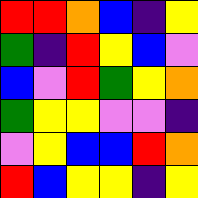[["red", "red", "orange", "blue", "indigo", "yellow"], ["green", "indigo", "red", "yellow", "blue", "violet"], ["blue", "violet", "red", "green", "yellow", "orange"], ["green", "yellow", "yellow", "violet", "violet", "indigo"], ["violet", "yellow", "blue", "blue", "red", "orange"], ["red", "blue", "yellow", "yellow", "indigo", "yellow"]]